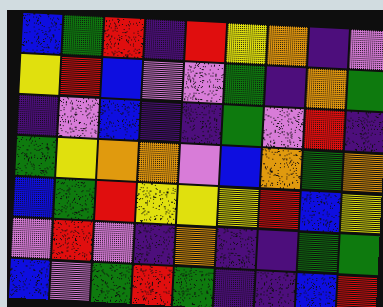[["blue", "green", "red", "indigo", "red", "yellow", "orange", "indigo", "violet"], ["yellow", "red", "blue", "violet", "violet", "green", "indigo", "orange", "green"], ["indigo", "violet", "blue", "indigo", "indigo", "green", "violet", "red", "indigo"], ["green", "yellow", "orange", "orange", "violet", "blue", "orange", "green", "orange"], ["blue", "green", "red", "yellow", "yellow", "yellow", "red", "blue", "yellow"], ["violet", "red", "violet", "indigo", "orange", "indigo", "indigo", "green", "green"], ["blue", "violet", "green", "red", "green", "indigo", "indigo", "blue", "red"]]